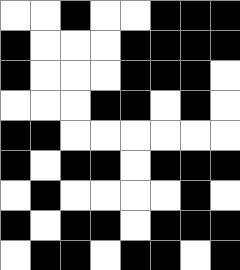[["white", "white", "black", "white", "white", "black", "black", "black"], ["black", "white", "white", "white", "black", "black", "black", "black"], ["black", "white", "white", "white", "black", "black", "black", "white"], ["white", "white", "white", "black", "black", "white", "black", "white"], ["black", "black", "white", "white", "white", "white", "white", "white"], ["black", "white", "black", "black", "white", "black", "black", "black"], ["white", "black", "white", "white", "white", "white", "black", "white"], ["black", "white", "black", "black", "white", "black", "black", "black"], ["white", "black", "black", "white", "black", "black", "white", "black"]]